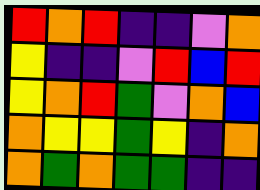[["red", "orange", "red", "indigo", "indigo", "violet", "orange"], ["yellow", "indigo", "indigo", "violet", "red", "blue", "red"], ["yellow", "orange", "red", "green", "violet", "orange", "blue"], ["orange", "yellow", "yellow", "green", "yellow", "indigo", "orange"], ["orange", "green", "orange", "green", "green", "indigo", "indigo"]]